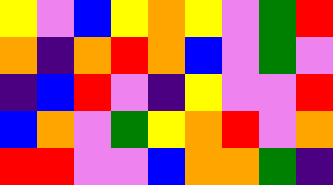[["yellow", "violet", "blue", "yellow", "orange", "yellow", "violet", "green", "red"], ["orange", "indigo", "orange", "red", "orange", "blue", "violet", "green", "violet"], ["indigo", "blue", "red", "violet", "indigo", "yellow", "violet", "violet", "red"], ["blue", "orange", "violet", "green", "yellow", "orange", "red", "violet", "orange"], ["red", "red", "violet", "violet", "blue", "orange", "orange", "green", "indigo"]]